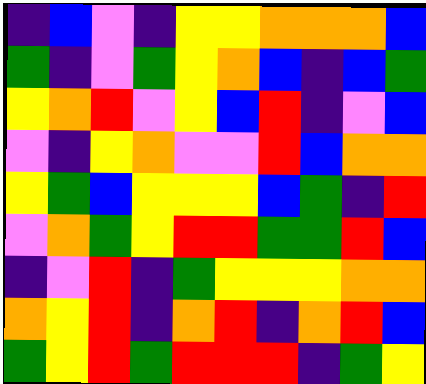[["indigo", "blue", "violet", "indigo", "yellow", "yellow", "orange", "orange", "orange", "blue"], ["green", "indigo", "violet", "green", "yellow", "orange", "blue", "indigo", "blue", "green"], ["yellow", "orange", "red", "violet", "yellow", "blue", "red", "indigo", "violet", "blue"], ["violet", "indigo", "yellow", "orange", "violet", "violet", "red", "blue", "orange", "orange"], ["yellow", "green", "blue", "yellow", "yellow", "yellow", "blue", "green", "indigo", "red"], ["violet", "orange", "green", "yellow", "red", "red", "green", "green", "red", "blue"], ["indigo", "violet", "red", "indigo", "green", "yellow", "yellow", "yellow", "orange", "orange"], ["orange", "yellow", "red", "indigo", "orange", "red", "indigo", "orange", "red", "blue"], ["green", "yellow", "red", "green", "red", "red", "red", "indigo", "green", "yellow"]]